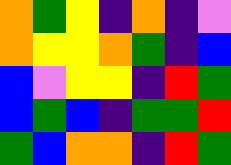[["orange", "green", "yellow", "indigo", "orange", "indigo", "violet"], ["orange", "yellow", "yellow", "orange", "green", "indigo", "blue"], ["blue", "violet", "yellow", "yellow", "indigo", "red", "green"], ["blue", "green", "blue", "indigo", "green", "green", "red"], ["green", "blue", "orange", "orange", "indigo", "red", "green"]]